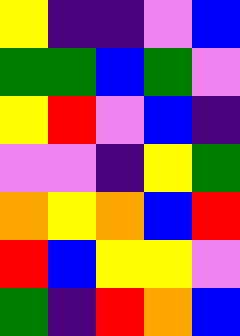[["yellow", "indigo", "indigo", "violet", "blue"], ["green", "green", "blue", "green", "violet"], ["yellow", "red", "violet", "blue", "indigo"], ["violet", "violet", "indigo", "yellow", "green"], ["orange", "yellow", "orange", "blue", "red"], ["red", "blue", "yellow", "yellow", "violet"], ["green", "indigo", "red", "orange", "blue"]]